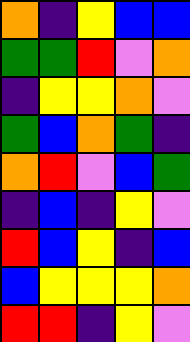[["orange", "indigo", "yellow", "blue", "blue"], ["green", "green", "red", "violet", "orange"], ["indigo", "yellow", "yellow", "orange", "violet"], ["green", "blue", "orange", "green", "indigo"], ["orange", "red", "violet", "blue", "green"], ["indigo", "blue", "indigo", "yellow", "violet"], ["red", "blue", "yellow", "indigo", "blue"], ["blue", "yellow", "yellow", "yellow", "orange"], ["red", "red", "indigo", "yellow", "violet"]]